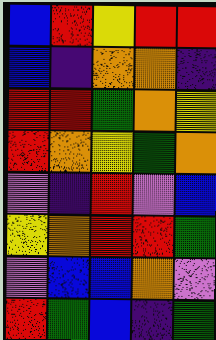[["blue", "red", "yellow", "red", "red"], ["blue", "indigo", "orange", "orange", "indigo"], ["red", "red", "green", "orange", "yellow"], ["red", "orange", "yellow", "green", "orange"], ["violet", "indigo", "red", "violet", "blue"], ["yellow", "orange", "red", "red", "green"], ["violet", "blue", "blue", "orange", "violet"], ["red", "green", "blue", "indigo", "green"]]